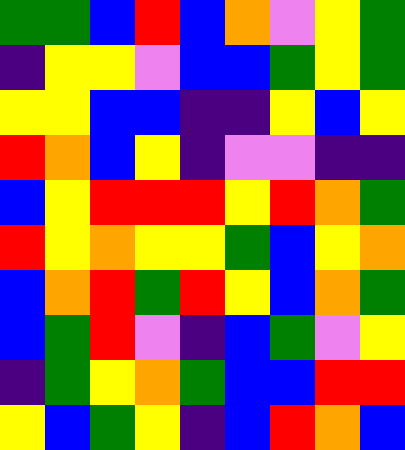[["green", "green", "blue", "red", "blue", "orange", "violet", "yellow", "green"], ["indigo", "yellow", "yellow", "violet", "blue", "blue", "green", "yellow", "green"], ["yellow", "yellow", "blue", "blue", "indigo", "indigo", "yellow", "blue", "yellow"], ["red", "orange", "blue", "yellow", "indigo", "violet", "violet", "indigo", "indigo"], ["blue", "yellow", "red", "red", "red", "yellow", "red", "orange", "green"], ["red", "yellow", "orange", "yellow", "yellow", "green", "blue", "yellow", "orange"], ["blue", "orange", "red", "green", "red", "yellow", "blue", "orange", "green"], ["blue", "green", "red", "violet", "indigo", "blue", "green", "violet", "yellow"], ["indigo", "green", "yellow", "orange", "green", "blue", "blue", "red", "red"], ["yellow", "blue", "green", "yellow", "indigo", "blue", "red", "orange", "blue"]]